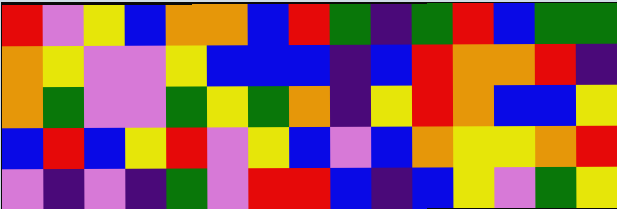[["red", "violet", "yellow", "blue", "orange", "orange", "blue", "red", "green", "indigo", "green", "red", "blue", "green", "green"], ["orange", "yellow", "violet", "violet", "yellow", "blue", "blue", "blue", "indigo", "blue", "red", "orange", "orange", "red", "indigo"], ["orange", "green", "violet", "violet", "green", "yellow", "green", "orange", "indigo", "yellow", "red", "orange", "blue", "blue", "yellow"], ["blue", "red", "blue", "yellow", "red", "violet", "yellow", "blue", "violet", "blue", "orange", "yellow", "yellow", "orange", "red"], ["violet", "indigo", "violet", "indigo", "green", "violet", "red", "red", "blue", "indigo", "blue", "yellow", "violet", "green", "yellow"]]